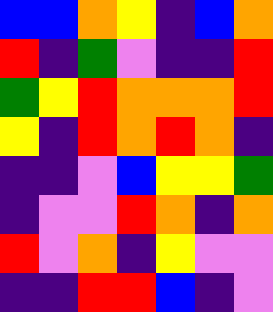[["blue", "blue", "orange", "yellow", "indigo", "blue", "orange"], ["red", "indigo", "green", "violet", "indigo", "indigo", "red"], ["green", "yellow", "red", "orange", "orange", "orange", "red"], ["yellow", "indigo", "red", "orange", "red", "orange", "indigo"], ["indigo", "indigo", "violet", "blue", "yellow", "yellow", "green"], ["indigo", "violet", "violet", "red", "orange", "indigo", "orange"], ["red", "violet", "orange", "indigo", "yellow", "violet", "violet"], ["indigo", "indigo", "red", "red", "blue", "indigo", "violet"]]